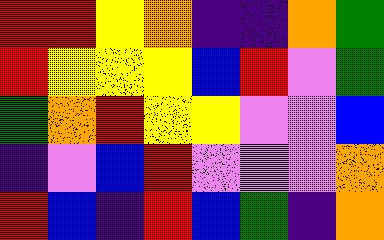[["red", "red", "yellow", "orange", "indigo", "indigo", "orange", "green"], ["red", "yellow", "yellow", "yellow", "blue", "red", "violet", "green"], ["green", "orange", "red", "yellow", "yellow", "violet", "violet", "blue"], ["indigo", "violet", "blue", "red", "violet", "violet", "violet", "orange"], ["red", "blue", "indigo", "red", "blue", "green", "indigo", "orange"]]